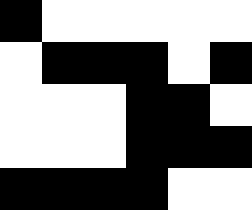[["black", "white", "white", "white", "white", "white"], ["white", "black", "black", "black", "white", "black"], ["white", "white", "white", "black", "black", "white"], ["white", "white", "white", "black", "black", "black"], ["black", "black", "black", "black", "white", "white"]]